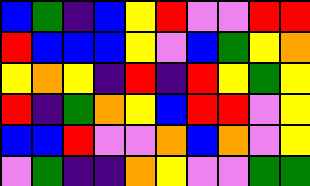[["blue", "green", "indigo", "blue", "yellow", "red", "violet", "violet", "red", "red"], ["red", "blue", "blue", "blue", "yellow", "violet", "blue", "green", "yellow", "orange"], ["yellow", "orange", "yellow", "indigo", "red", "indigo", "red", "yellow", "green", "yellow"], ["red", "indigo", "green", "orange", "yellow", "blue", "red", "red", "violet", "yellow"], ["blue", "blue", "red", "violet", "violet", "orange", "blue", "orange", "violet", "yellow"], ["violet", "green", "indigo", "indigo", "orange", "yellow", "violet", "violet", "green", "green"]]